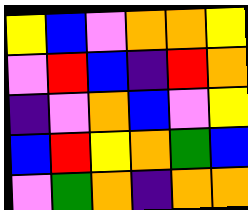[["yellow", "blue", "violet", "orange", "orange", "yellow"], ["violet", "red", "blue", "indigo", "red", "orange"], ["indigo", "violet", "orange", "blue", "violet", "yellow"], ["blue", "red", "yellow", "orange", "green", "blue"], ["violet", "green", "orange", "indigo", "orange", "orange"]]